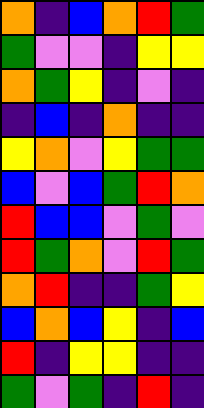[["orange", "indigo", "blue", "orange", "red", "green"], ["green", "violet", "violet", "indigo", "yellow", "yellow"], ["orange", "green", "yellow", "indigo", "violet", "indigo"], ["indigo", "blue", "indigo", "orange", "indigo", "indigo"], ["yellow", "orange", "violet", "yellow", "green", "green"], ["blue", "violet", "blue", "green", "red", "orange"], ["red", "blue", "blue", "violet", "green", "violet"], ["red", "green", "orange", "violet", "red", "green"], ["orange", "red", "indigo", "indigo", "green", "yellow"], ["blue", "orange", "blue", "yellow", "indigo", "blue"], ["red", "indigo", "yellow", "yellow", "indigo", "indigo"], ["green", "violet", "green", "indigo", "red", "indigo"]]